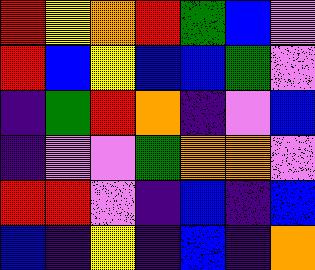[["red", "yellow", "orange", "red", "green", "blue", "violet"], ["red", "blue", "yellow", "blue", "blue", "green", "violet"], ["indigo", "green", "red", "orange", "indigo", "violet", "blue"], ["indigo", "violet", "violet", "green", "orange", "orange", "violet"], ["red", "red", "violet", "indigo", "blue", "indigo", "blue"], ["blue", "indigo", "yellow", "indigo", "blue", "indigo", "orange"]]